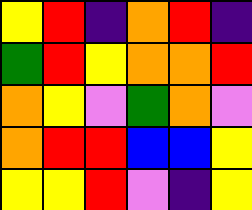[["yellow", "red", "indigo", "orange", "red", "indigo"], ["green", "red", "yellow", "orange", "orange", "red"], ["orange", "yellow", "violet", "green", "orange", "violet"], ["orange", "red", "red", "blue", "blue", "yellow"], ["yellow", "yellow", "red", "violet", "indigo", "yellow"]]